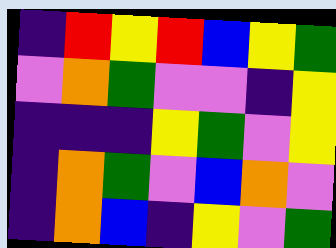[["indigo", "red", "yellow", "red", "blue", "yellow", "green"], ["violet", "orange", "green", "violet", "violet", "indigo", "yellow"], ["indigo", "indigo", "indigo", "yellow", "green", "violet", "yellow"], ["indigo", "orange", "green", "violet", "blue", "orange", "violet"], ["indigo", "orange", "blue", "indigo", "yellow", "violet", "green"]]